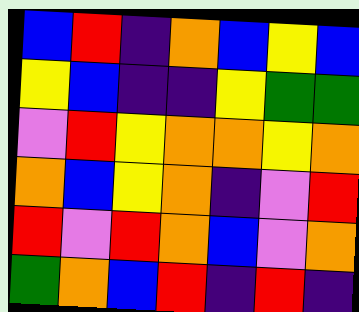[["blue", "red", "indigo", "orange", "blue", "yellow", "blue"], ["yellow", "blue", "indigo", "indigo", "yellow", "green", "green"], ["violet", "red", "yellow", "orange", "orange", "yellow", "orange"], ["orange", "blue", "yellow", "orange", "indigo", "violet", "red"], ["red", "violet", "red", "orange", "blue", "violet", "orange"], ["green", "orange", "blue", "red", "indigo", "red", "indigo"]]